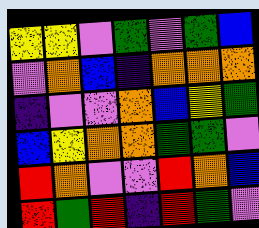[["yellow", "yellow", "violet", "green", "violet", "green", "blue"], ["violet", "orange", "blue", "indigo", "orange", "orange", "orange"], ["indigo", "violet", "violet", "orange", "blue", "yellow", "green"], ["blue", "yellow", "orange", "orange", "green", "green", "violet"], ["red", "orange", "violet", "violet", "red", "orange", "blue"], ["red", "green", "red", "indigo", "red", "green", "violet"]]